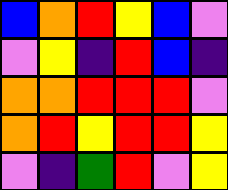[["blue", "orange", "red", "yellow", "blue", "violet"], ["violet", "yellow", "indigo", "red", "blue", "indigo"], ["orange", "orange", "red", "red", "red", "violet"], ["orange", "red", "yellow", "red", "red", "yellow"], ["violet", "indigo", "green", "red", "violet", "yellow"]]